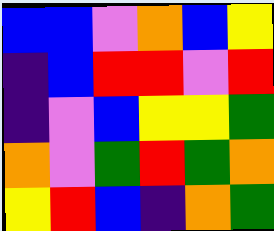[["blue", "blue", "violet", "orange", "blue", "yellow"], ["indigo", "blue", "red", "red", "violet", "red"], ["indigo", "violet", "blue", "yellow", "yellow", "green"], ["orange", "violet", "green", "red", "green", "orange"], ["yellow", "red", "blue", "indigo", "orange", "green"]]